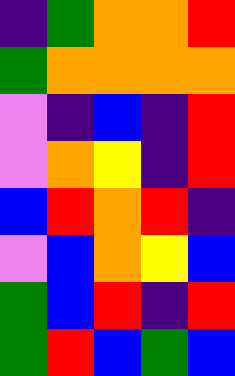[["indigo", "green", "orange", "orange", "red"], ["green", "orange", "orange", "orange", "orange"], ["violet", "indigo", "blue", "indigo", "red"], ["violet", "orange", "yellow", "indigo", "red"], ["blue", "red", "orange", "red", "indigo"], ["violet", "blue", "orange", "yellow", "blue"], ["green", "blue", "red", "indigo", "red"], ["green", "red", "blue", "green", "blue"]]